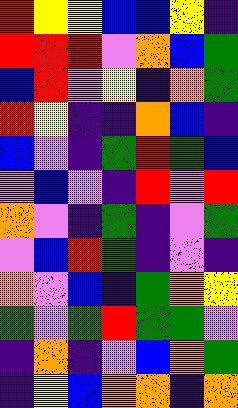[["red", "yellow", "yellow", "blue", "blue", "yellow", "indigo"], ["red", "red", "red", "violet", "orange", "blue", "green"], ["blue", "red", "violet", "yellow", "indigo", "orange", "green"], ["red", "yellow", "indigo", "indigo", "orange", "blue", "indigo"], ["blue", "violet", "indigo", "green", "red", "green", "blue"], ["violet", "blue", "violet", "indigo", "red", "violet", "red"], ["orange", "violet", "indigo", "green", "indigo", "violet", "green"], ["violet", "blue", "red", "green", "indigo", "violet", "indigo"], ["orange", "violet", "blue", "indigo", "green", "orange", "yellow"], ["green", "violet", "green", "red", "green", "green", "violet"], ["indigo", "orange", "indigo", "violet", "blue", "orange", "green"], ["indigo", "yellow", "blue", "orange", "orange", "indigo", "orange"]]